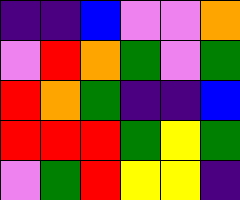[["indigo", "indigo", "blue", "violet", "violet", "orange"], ["violet", "red", "orange", "green", "violet", "green"], ["red", "orange", "green", "indigo", "indigo", "blue"], ["red", "red", "red", "green", "yellow", "green"], ["violet", "green", "red", "yellow", "yellow", "indigo"]]